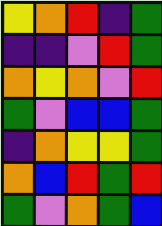[["yellow", "orange", "red", "indigo", "green"], ["indigo", "indigo", "violet", "red", "green"], ["orange", "yellow", "orange", "violet", "red"], ["green", "violet", "blue", "blue", "green"], ["indigo", "orange", "yellow", "yellow", "green"], ["orange", "blue", "red", "green", "red"], ["green", "violet", "orange", "green", "blue"]]